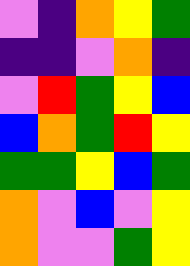[["violet", "indigo", "orange", "yellow", "green"], ["indigo", "indigo", "violet", "orange", "indigo"], ["violet", "red", "green", "yellow", "blue"], ["blue", "orange", "green", "red", "yellow"], ["green", "green", "yellow", "blue", "green"], ["orange", "violet", "blue", "violet", "yellow"], ["orange", "violet", "violet", "green", "yellow"]]